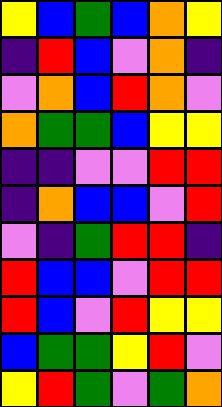[["yellow", "blue", "green", "blue", "orange", "yellow"], ["indigo", "red", "blue", "violet", "orange", "indigo"], ["violet", "orange", "blue", "red", "orange", "violet"], ["orange", "green", "green", "blue", "yellow", "yellow"], ["indigo", "indigo", "violet", "violet", "red", "red"], ["indigo", "orange", "blue", "blue", "violet", "red"], ["violet", "indigo", "green", "red", "red", "indigo"], ["red", "blue", "blue", "violet", "red", "red"], ["red", "blue", "violet", "red", "yellow", "yellow"], ["blue", "green", "green", "yellow", "red", "violet"], ["yellow", "red", "green", "violet", "green", "orange"]]